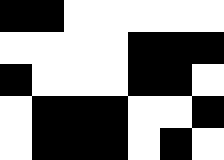[["black", "black", "white", "white", "white", "white", "white"], ["white", "white", "white", "white", "black", "black", "black"], ["black", "white", "white", "white", "black", "black", "white"], ["white", "black", "black", "black", "white", "white", "black"], ["white", "black", "black", "black", "white", "black", "white"]]